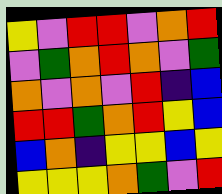[["yellow", "violet", "red", "red", "violet", "orange", "red"], ["violet", "green", "orange", "red", "orange", "violet", "green"], ["orange", "violet", "orange", "violet", "red", "indigo", "blue"], ["red", "red", "green", "orange", "red", "yellow", "blue"], ["blue", "orange", "indigo", "yellow", "yellow", "blue", "yellow"], ["yellow", "yellow", "yellow", "orange", "green", "violet", "red"]]